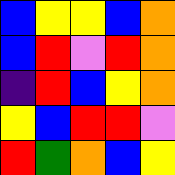[["blue", "yellow", "yellow", "blue", "orange"], ["blue", "red", "violet", "red", "orange"], ["indigo", "red", "blue", "yellow", "orange"], ["yellow", "blue", "red", "red", "violet"], ["red", "green", "orange", "blue", "yellow"]]